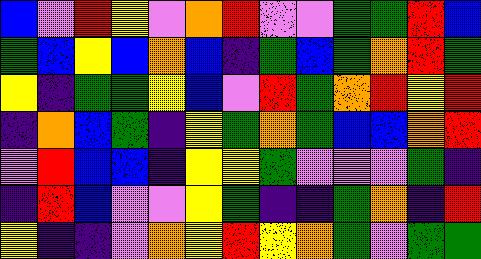[["blue", "violet", "red", "yellow", "violet", "orange", "red", "violet", "violet", "green", "green", "red", "blue"], ["green", "blue", "yellow", "blue", "orange", "blue", "indigo", "green", "blue", "green", "orange", "red", "green"], ["yellow", "indigo", "green", "green", "yellow", "blue", "violet", "red", "green", "orange", "red", "yellow", "red"], ["indigo", "orange", "blue", "green", "indigo", "yellow", "green", "orange", "green", "blue", "blue", "orange", "red"], ["violet", "red", "blue", "blue", "indigo", "yellow", "yellow", "green", "violet", "violet", "violet", "green", "indigo"], ["indigo", "red", "blue", "violet", "violet", "yellow", "green", "indigo", "indigo", "green", "orange", "indigo", "red"], ["yellow", "indigo", "indigo", "violet", "orange", "yellow", "red", "yellow", "orange", "green", "violet", "green", "green"]]